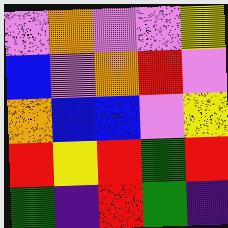[["violet", "orange", "violet", "violet", "yellow"], ["blue", "violet", "orange", "red", "violet"], ["orange", "blue", "blue", "violet", "yellow"], ["red", "yellow", "red", "green", "red"], ["green", "indigo", "red", "green", "indigo"]]